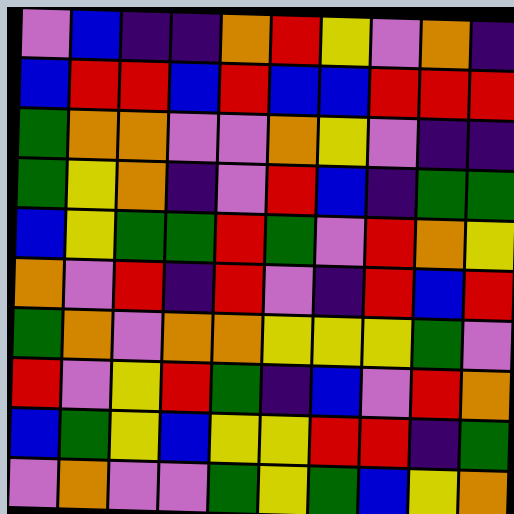[["violet", "blue", "indigo", "indigo", "orange", "red", "yellow", "violet", "orange", "indigo"], ["blue", "red", "red", "blue", "red", "blue", "blue", "red", "red", "red"], ["green", "orange", "orange", "violet", "violet", "orange", "yellow", "violet", "indigo", "indigo"], ["green", "yellow", "orange", "indigo", "violet", "red", "blue", "indigo", "green", "green"], ["blue", "yellow", "green", "green", "red", "green", "violet", "red", "orange", "yellow"], ["orange", "violet", "red", "indigo", "red", "violet", "indigo", "red", "blue", "red"], ["green", "orange", "violet", "orange", "orange", "yellow", "yellow", "yellow", "green", "violet"], ["red", "violet", "yellow", "red", "green", "indigo", "blue", "violet", "red", "orange"], ["blue", "green", "yellow", "blue", "yellow", "yellow", "red", "red", "indigo", "green"], ["violet", "orange", "violet", "violet", "green", "yellow", "green", "blue", "yellow", "orange"]]